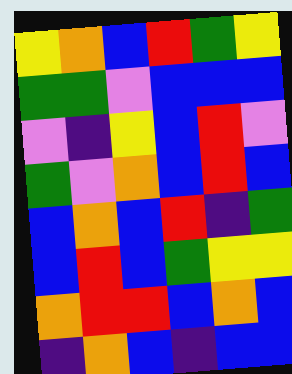[["yellow", "orange", "blue", "red", "green", "yellow"], ["green", "green", "violet", "blue", "blue", "blue"], ["violet", "indigo", "yellow", "blue", "red", "violet"], ["green", "violet", "orange", "blue", "red", "blue"], ["blue", "orange", "blue", "red", "indigo", "green"], ["blue", "red", "blue", "green", "yellow", "yellow"], ["orange", "red", "red", "blue", "orange", "blue"], ["indigo", "orange", "blue", "indigo", "blue", "blue"]]